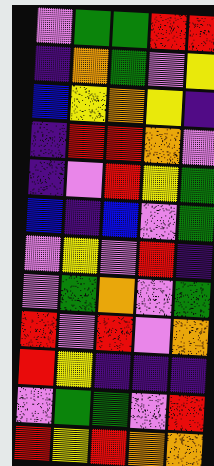[["violet", "green", "green", "red", "red"], ["indigo", "orange", "green", "violet", "yellow"], ["blue", "yellow", "orange", "yellow", "indigo"], ["indigo", "red", "red", "orange", "violet"], ["indigo", "violet", "red", "yellow", "green"], ["blue", "indigo", "blue", "violet", "green"], ["violet", "yellow", "violet", "red", "indigo"], ["violet", "green", "orange", "violet", "green"], ["red", "violet", "red", "violet", "orange"], ["red", "yellow", "indigo", "indigo", "indigo"], ["violet", "green", "green", "violet", "red"], ["red", "yellow", "red", "orange", "orange"]]